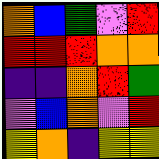[["orange", "blue", "green", "violet", "red"], ["red", "red", "red", "orange", "orange"], ["indigo", "indigo", "orange", "red", "green"], ["violet", "blue", "orange", "violet", "red"], ["yellow", "orange", "indigo", "yellow", "yellow"]]